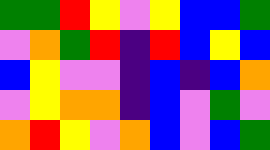[["green", "green", "red", "yellow", "violet", "yellow", "blue", "blue", "green"], ["violet", "orange", "green", "red", "indigo", "red", "blue", "yellow", "blue"], ["blue", "yellow", "violet", "violet", "indigo", "blue", "indigo", "blue", "orange"], ["violet", "yellow", "orange", "orange", "indigo", "blue", "violet", "green", "violet"], ["orange", "red", "yellow", "violet", "orange", "blue", "violet", "blue", "green"]]